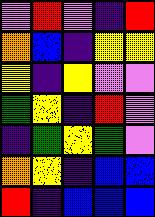[["violet", "red", "violet", "indigo", "red"], ["orange", "blue", "indigo", "yellow", "yellow"], ["yellow", "indigo", "yellow", "violet", "violet"], ["green", "yellow", "indigo", "red", "violet"], ["indigo", "green", "yellow", "green", "violet"], ["orange", "yellow", "indigo", "blue", "blue"], ["red", "indigo", "blue", "blue", "blue"]]